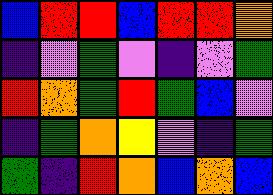[["blue", "red", "red", "blue", "red", "red", "orange"], ["indigo", "violet", "green", "violet", "indigo", "violet", "green"], ["red", "orange", "green", "red", "green", "blue", "violet"], ["indigo", "green", "orange", "yellow", "violet", "indigo", "green"], ["green", "indigo", "red", "orange", "blue", "orange", "blue"]]